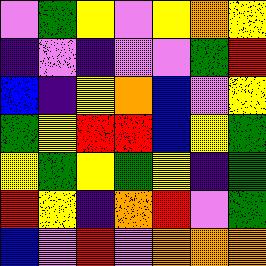[["violet", "green", "yellow", "violet", "yellow", "orange", "yellow"], ["indigo", "violet", "indigo", "violet", "violet", "green", "red"], ["blue", "indigo", "yellow", "orange", "blue", "violet", "yellow"], ["green", "yellow", "red", "red", "blue", "yellow", "green"], ["yellow", "green", "yellow", "green", "yellow", "indigo", "green"], ["red", "yellow", "indigo", "orange", "red", "violet", "green"], ["blue", "violet", "red", "violet", "orange", "orange", "orange"]]